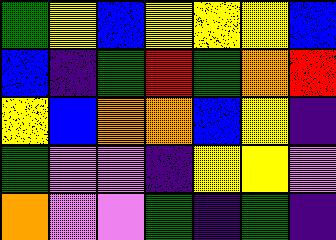[["green", "yellow", "blue", "yellow", "yellow", "yellow", "blue"], ["blue", "indigo", "green", "red", "green", "orange", "red"], ["yellow", "blue", "orange", "orange", "blue", "yellow", "indigo"], ["green", "violet", "violet", "indigo", "yellow", "yellow", "violet"], ["orange", "violet", "violet", "green", "indigo", "green", "indigo"]]